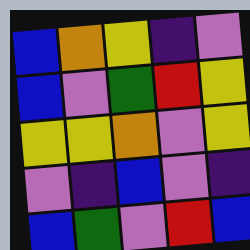[["blue", "orange", "yellow", "indigo", "violet"], ["blue", "violet", "green", "red", "yellow"], ["yellow", "yellow", "orange", "violet", "yellow"], ["violet", "indigo", "blue", "violet", "indigo"], ["blue", "green", "violet", "red", "blue"]]